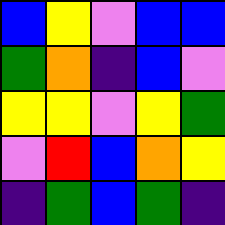[["blue", "yellow", "violet", "blue", "blue"], ["green", "orange", "indigo", "blue", "violet"], ["yellow", "yellow", "violet", "yellow", "green"], ["violet", "red", "blue", "orange", "yellow"], ["indigo", "green", "blue", "green", "indigo"]]